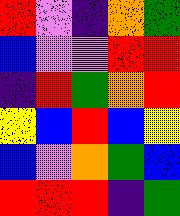[["red", "violet", "indigo", "orange", "green"], ["blue", "violet", "violet", "red", "red"], ["indigo", "red", "green", "orange", "red"], ["yellow", "blue", "red", "blue", "yellow"], ["blue", "violet", "orange", "green", "blue"], ["red", "red", "red", "indigo", "green"]]